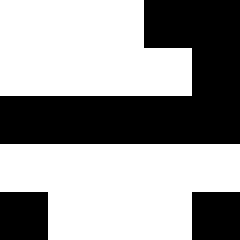[["white", "white", "white", "black", "black"], ["white", "white", "white", "white", "black"], ["black", "black", "black", "black", "black"], ["white", "white", "white", "white", "white"], ["black", "white", "white", "white", "black"]]